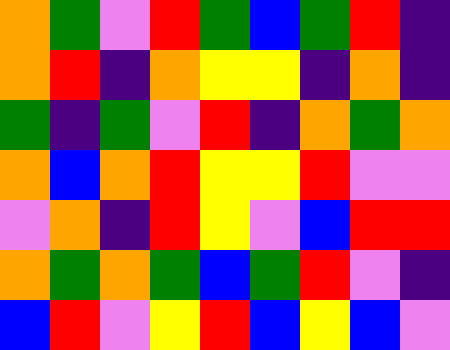[["orange", "green", "violet", "red", "green", "blue", "green", "red", "indigo"], ["orange", "red", "indigo", "orange", "yellow", "yellow", "indigo", "orange", "indigo"], ["green", "indigo", "green", "violet", "red", "indigo", "orange", "green", "orange"], ["orange", "blue", "orange", "red", "yellow", "yellow", "red", "violet", "violet"], ["violet", "orange", "indigo", "red", "yellow", "violet", "blue", "red", "red"], ["orange", "green", "orange", "green", "blue", "green", "red", "violet", "indigo"], ["blue", "red", "violet", "yellow", "red", "blue", "yellow", "blue", "violet"]]